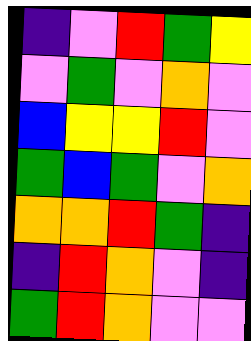[["indigo", "violet", "red", "green", "yellow"], ["violet", "green", "violet", "orange", "violet"], ["blue", "yellow", "yellow", "red", "violet"], ["green", "blue", "green", "violet", "orange"], ["orange", "orange", "red", "green", "indigo"], ["indigo", "red", "orange", "violet", "indigo"], ["green", "red", "orange", "violet", "violet"]]